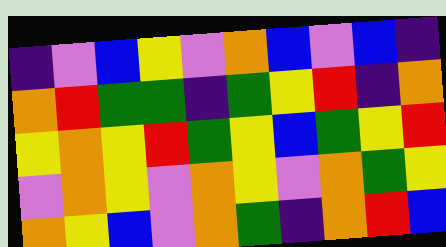[["indigo", "violet", "blue", "yellow", "violet", "orange", "blue", "violet", "blue", "indigo"], ["orange", "red", "green", "green", "indigo", "green", "yellow", "red", "indigo", "orange"], ["yellow", "orange", "yellow", "red", "green", "yellow", "blue", "green", "yellow", "red"], ["violet", "orange", "yellow", "violet", "orange", "yellow", "violet", "orange", "green", "yellow"], ["orange", "yellow", "blue", "violet", "orange", "green", "indigo", "orange", "red", "blue"]]